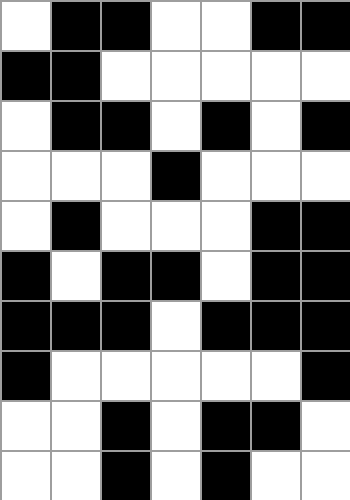[["white", "black", "black", "white", "white", "black", "black"], ["black", "black", "white", "white", "white", "white", "white"], ["white", "black", "black", "white", "black", "white", "black"], ["white", "white", "white", "black", "white", "white", "white"], ["white", "black", "white", "white", "white", "black", "black"], ["black", "white", "black", "black", "white", "black", "black"], ["black", "black", "black", "white", "black", "black", "black"], ["black", "white", "white", "white", "white", "white", "black"], ["white", "white", "black", "white", "black", "black", "white"], ["white", "white", "black", "white", "black", "white", "white"]]